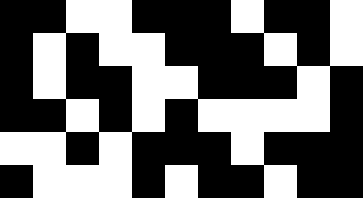[["black", "black", "white", "white", "black", "black", "black", "white", "black", "black", "white"], ["black", "white", "black", "white", "white", "black", "black", "black", "white", "black", "white"], ["black", "white", "black", "black", "white", "white", "black", "black", "black", "white", "black"], ["black", "black", "white", "black", "white", "black", "white", "white", "white", "white", "black"], ["white", "white", "black", "white", "black", "black", "black", "white", "black", "black", "black"], ["black", "white", "white", "white", "black", "white", "black", "black", "white", "black", "black"]]